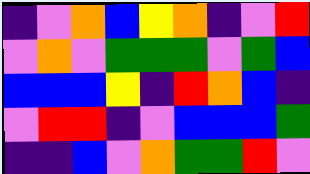[["indigo", "violet", "orange", "blue", "yellow", "orange", "indigo", "violet", "red"], ["violet", "orange", "violet", "green", "green", "green", "violet", "green", "blue"], ["blue", "blue", "blue", "yellow", "indigo", "red", "orange", "blue", "indigo"], ["violet", "red", "red", "indigo", "violet", "blue", "blue", "blue", "green"], ["indigo", "indigo", "blue", "violet", "orange", "green", "green", "red", "violet"]]